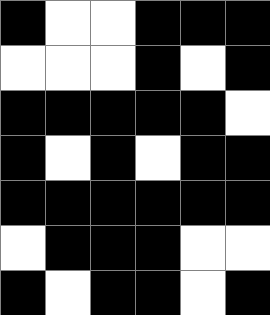[["black", "white", "white", "black", "black", "black"], ["white", "white", "white", "black", "white", "black"], ["black", "black", "black", "black", "black", "white"], ["black", "white", "black", "white", "black", "black"], ["black", "black", "black", "black", "black", "black"], ["white", "black", "black", "black", "white", "white"], ["black", "white", "black", "black", "white", "black"]]